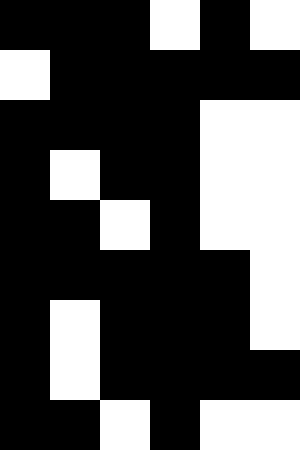[["black", "black", "black", "white", "black", "white"], ["white", "black", "black", "black", "black", "black"], ["black", "black", "black", "black", "white", "white"], ["black", "white", "black", "black", "white", "white"], ["black", "black", "white", "black", "white", "white"], ["black", "black", "black", "black", "black", "white"], ["black", "white", "black", "black", "black", "white"], ["black", "white", "black", "black", "black", "black"], ["black", "black", "white", "black", "white", "white"]]